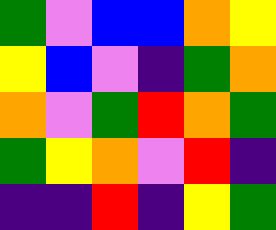[["green", "violet", "blue", "blue", "orange", "yellow"], ["yellow", "blue", "violet", "indigo", "green", "orange"], ["orange", "violet", "green", "red", "orange", "green"], ["green", "yellow", "orange", "violet", "red", "indigo"], ["indigo", "indigo", "red", "indigo", "yellow", "green"]]